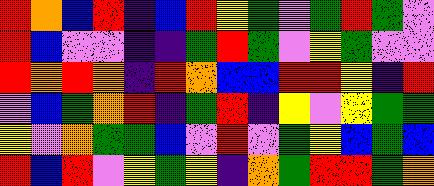[["red", "orange", "blue", "red", "indigo", "blue", "red", "yellow", "green", "violet", "green", "red", "green", "violet"], ["red", "blue", "violet", "violet", "indigo", "indigo", "green", "red", "green", "violet", "yellow", "green", "violet", "violet"], ["red", "orange", "red", "orange", "indigo", "red", "orange", "blue", "blue", "red", "red", "yellow", "indigo", "red"], ["violet", "blue", "green", "orange", "red", "indigo", "green", "red", "indigo", "yellow", "violet", "yellow", "green", "green"], ["yellow", "violet", "orange", "green", "green", "blue", "violet", "red", "violet", "green", "yellow", "blue", "green", "blue"], ["red", "blue", "red", "violet", "yellow", "green", "yellow", "indigo", "orange", "green", "red", "red", "green", "orange"]]